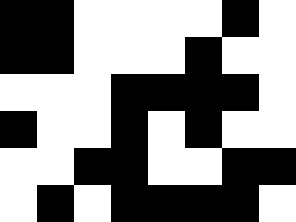[["black", "black", "white", "white", "white", "white", "black", "white"], ["black", "black", "white", "white", "white", "black", "white", "white"], ["white", "white", "white", "black", "black", "black", "black", "white"], ["black", "white", "white", "black", "white", "black", "white", "white"], ["white", "white", "black", "black", "white", "white", "black", "black"], ["white", "black", "white", "black", "black", "black", "black", "white"]]